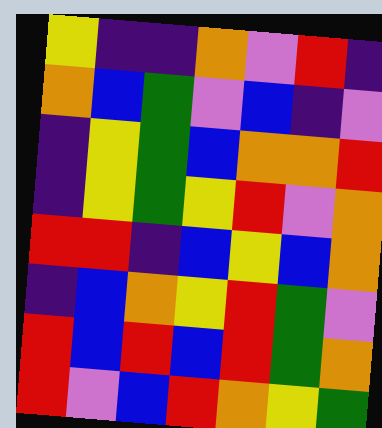[["yellow", "indigo", "indigo", "orange", "violet", "red", "indigo"], ["orange", "blue", "green", "violet", "blue", "indigo", "violet"], ["indigo", "yellow", "green", "blue", "orange", "orange", "red"], ["indigo", "yellow", "green", "yellow", "red", "violet", "orange"], ["red", "red", "indigo", "blue", "yellow", "blue", "orange"], ["indigo", "blue", "orange", "yellow", "red", "green", "violet"], ["red", "blue", "red", "blue", "red", "green", "orange"], ["red", "violet", "blue", "red", "orange", "yellow", "green"]]